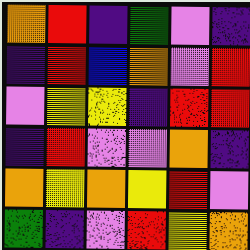[["orange", "red", "indigo", "green", "violet", "indigo"], ["indigo", "red", "blue", "orange", "violet", "red"], ["violet", "yellow", "yellow", "indigo", "red", "red"], ["indigo", "red", "violet", "violet", "orange", "indigo"], ["orange", "yellow", "orange", "yellow", "red", "violet"], ["green", "indigo", "violet", "red", "yellow", "orange"]]